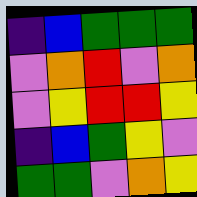[["indigo", "blue", "green", "green", "green"], ["violet", "orange", "red", "violet", "orange"], ["violet", "yellow", "red", "red", "yellow"], ["indigo", "blue", "green", "yellow", "violet"], ["green", "green", "violet", "orange", "yellow"]]